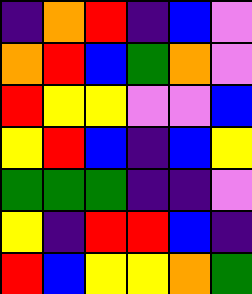[["indigo", "orange", "red", "indigo", "blue", "violet"], ["orange", "red", "blue", "green", "orange", "violet"], ["red", "yellow", "yellow", "violet", "violet", "blue"], ["yellow", "red", "blue", "indigo", "blue", "yellow"], ["green", "green", "green", "indigo", "indigo", "violet"], ["yellow", "indigo", "red", "red", "blue", "indigo"], ["red", "blue", "yellow", "yellow", "orange", "green"]]